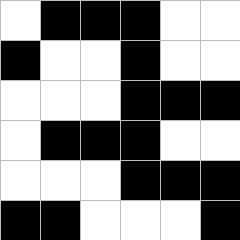[["white", "black", "black", "black", "white", "white"], ["black", "white", "white", "black", "white", "white"], ["white", "white", "white", "black", "black", "black"], ["white", "black", "black", "black", "white", "white"], ["white", "white", "white", "black", "black", "black"], ["black", "black", "white", "white", "white", "black"]]